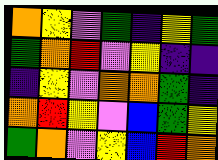[["orange", "yellow", "violet", "green", "indigo", "yellow", "green"], ["green", "orange", "red", "violet", "yellow", "indigo", "indigo"], ["indigo", "yellow", "violet", "orange", "orange", "green", "indigo"], ["orange", "red", "yellow", "violet", "blue", "green", "yellow"], ["green", "orange", "violet", "yellow", "blue", "red", "orange"]]